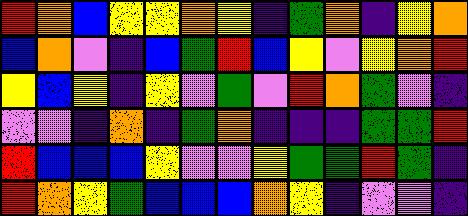[["red", "orange", "blue", "yellow", "yellow", "orange", "yellow", "indigo", "green", "orange", "indigo", "yellow", "orange"], ["blue", "orange", "violet", "indigo", "blue", "green", "red", "blue", "yellow", "violet", "yellow", "orange", "red"], ["yellow", "blue", "yellow", "indigo", "yellow", "violet", "green", "violet", "red", "orange", "green", "violet", "indigo"], ["violet", "violet", "indigo", "orange", "indigo", "green", "orange", "indigo", "indigo", "indigo", "green", "green", "red"], ["red", "blue", "blue", "blue", "yellow", "violet", "violet", "yellow", "green", "green", "red", "green", "indigo"], ["red", "orange", "yellow", "green", "blue", "blue", "blue", "orange", "yellow", "indigo", "violet", "violet", "indigo"]]